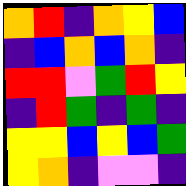[["orange", "red", "indigo", "orange", "yellow", "blue"], ["indigo", "blue", "orange", "blue", "orange", "indigo"], ["red", "red", "violet", "green", "red", "yellow"], ["indigo", "red", "green", "indigo", "green", "indigo"], ["yellow", "yellow", "blue", "yellow", "blue", "green"], ["yellow", "orange", "indigo", "violet", "violet", "indigo"]]